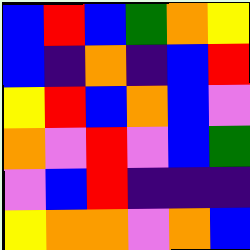[["blue", "red", "blue", "green", "orange", "yellow"], ["blue", "indigo", "orange", "indigo", "blue", "red"], ["yellow", "red", "blue", "orange", "blue", "violet"], ["orange", "violet", "red", "violet", "blue", "green"], ["violet", "blue", "red", "indigo", "indigo", "indigo"], ["yellow", "orange", "orange", "violet", "orange", "blue"]]